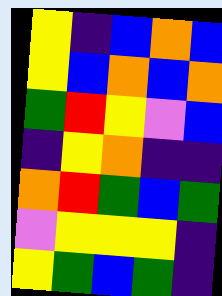[["yellow", "indigo", "blue", "orange", "blue"], ["yellow", "blue", "orange", "blue", "orange"], ["green", "red", "yellow", "violet", "blue"], ["indigo", "yellow", "orange", "indigo", "indigo"], ["orange", "red", "green", "blue", "green"], ["violet", "yellow", "yellow", "yellow", "indigo"], ["yellow", "green", "blue", "green", "indigo"]]